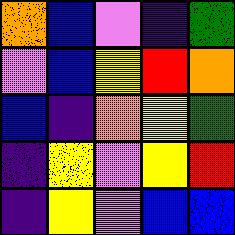[["orange", "blue", "violet", "indigo", "green"], ["violet", "blue", "yellow", "red", "orange"], ["blue", "indigo", "orange", "yellow", "green"], ["indigo", "yellow", "violet", "yellow", "red"], ["indigo", "yellow", "violet", "blue", "blue"]]